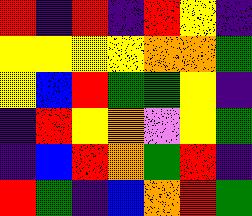[["red", "indigo", "red", "indigo", "red", "yellow", "indigo"], ["yellow", "yellow", "yellow", "yellow", "orange", "orange", "green"], ["yellow", "blue", "red", "green", "green", "yellow", "indigo"], ["indigo", "red", "yellow", "orange", "violet", "yellow", "green"], ["indigo", "blue", "red", "orange", "green", "red", "indigo"], ["red", "green", "indigo", "blue", "orange", "red", "green"]]